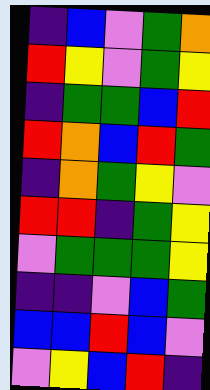[["indigo", "blue", "violet", "green", "orange"], ["red", "yellow", "violet", "green", "yellow"], ["indigo", "green", "green", "blue", "red"], ["red", "orange", "blue", "red", "green"], ["indigo", "orange", "green", "yellow", "violet"], ["red", "red", "indigo", "green", "yellow"], ["violet", "green", "green", "green", "yellow"], ["indigo", "indigo", "violet", "blue", "green"], ["blue", "blue", "red", "blue", "violet"], ["violet", "yellow", "blue", "red", "indigo"]]